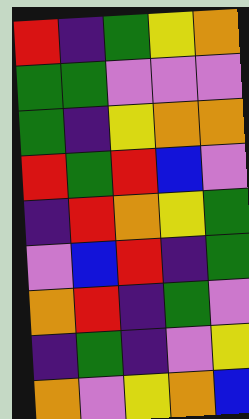[["red", "indigo", "green", "yellow", "orange"], ["green", "green", "violet", "violet", "violet"], ["green", "indigo", "yellow", "orange", "orange"], ["red", "green", "red", "blue", "violet"], ["indigo", "red", "orange", "yellow", "green"], ["violet", "blue", "red", "indigo", "green"], ["orange", "red", "indigo", "green", "violet"], ["indigo", "green", "indigo", "violet", "yellow"], ["orange", "violet", "yellow", "orange", "blue"]]